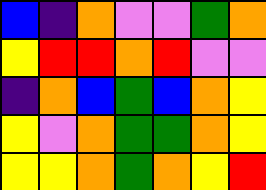[["blue", "indigo", "orange", "violet", "violet", "green", "orange"], ["yellow", "red", "red", "orange", "red", "violet", "violet"], ["indigo", "orange", "blue", "green", "blue", "orange", "yellow"], ["yellow", "violet", "orange", "green", "green", "orange", "yellow"], ["yellow", "yellow", "orange", "green", "orange", "yellow", "red"]]